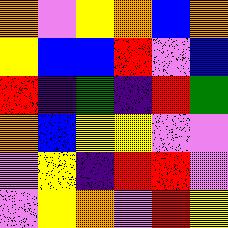[["orange", "violet", "yellow", "orange", "blue", "orange"], ["yellow", "blue", "blue", "red", "violet", "blue"], ["red", "indigo", "green", "indigo", "red", "green"], ["orange", "blue", "yellow", "yellow", "violet", "violet"], ["violet", "yellow", "indigo", "red", "red", "violet"], ["violet", "yellow", "orange", "violet", "red", "yellow"]]